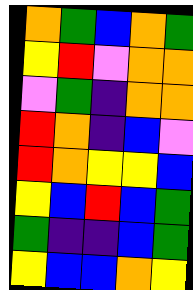[["orange", "green", "blue", "orange", "green"], ["yellow", "red", "violet", "orange", "orange"], ["violet", "green", "indigo", "orange", "orange"], ["red", "orange", "indigo", "blue", "violet"], ["red", "orange", "yellow", "yellow", "blue"], ["yellow", "blue", "red", "blue", "green"], ["green", "indigo", "indigo", "blue", "green"], ["yellow", "blue", "blue", "orange", "yellow"]]